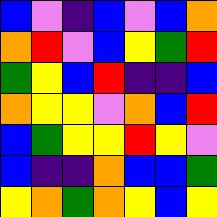[["blue", "violet", "indigo", "blue", "violet", "blue", "orange"], ["orange", "red", "violet", "blue", "yellow", "green", "red"], ["green", "yellow", "blue", "red", "indigo", "indigo", "blue"], ["orange", "yellow", "yellow", "violet", "orange", "blue", "red"], ["blue", "green", "yellow", "yellow", "red", "yellow", "violet"], ["blue", "indigo", "indigo", "orange", "blue", "blue", "green"], ["yellow", "orange", "green", "orange", "yellow", "blue", "yellow"]]